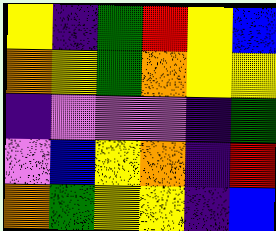[["yellow", "indigo", "green", "red", "yellow", "blue"], ["orange", "yellow", "green", "orange", "yellow", "yellow"], ["indigo", "violet", "violet", "violet", "indigo", "green"], ["violet", "blue", "yellow", "orange", "indigo", "red"], ["orange", "green", "yellow", "yellow", "indigo", "blue"]]